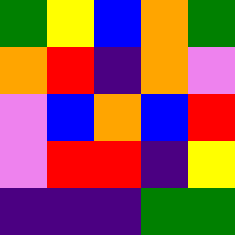[["green", "yellow", "blue", "orange", "green"], ["orange", "red", "indigo", "orange", "violet"], ["violet", "blue", "orange", "blue", "red"], ["violet", "red", "red", "indigo", "yellow"], ["indigo", "indigo", "indigo", "green", "green"]]